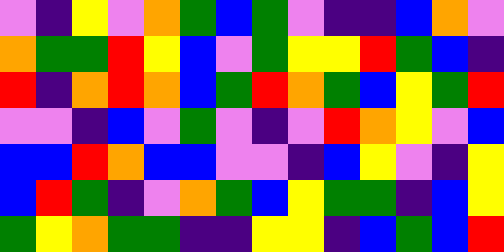[["violet", "indigo", "yellow", "violet", "orange", "green", "blue", "green", "violet", "indigo", "indigo", "blue", "orange", "violet"], ["orange", "green", "green", "red", "yellow", "blue", "violet", "green", "yellow", "yellow", "red", "green", "blue", "indigo"], ["red", "indigo", "orange", "red", "orange", "blue", "green", "red", "orange", "green", "blue", "yellow", "green", "red"], ["violet", "violet", "indigo", "blue", "violet", "green", "violet", "indigo", "violet", "red", "orange", "yellow", "violet", "blue"], ["blue", "blue", "red", "orange", "blue", "blue", "violet", "violet", "indigo", "blue", "yellow", "violet", "indigo", "yellow"], ["blue", "red", "green", "indigo", "violet", "orange", "green", "blue", "yellow", "green", "green", "indigo", "blue", "yellow"], ["green", "yellow", "orange", "green", "green", "indigo", "indigo", "yellow", "yellow", "indigo", "blue", "green", "blue", "red"]]